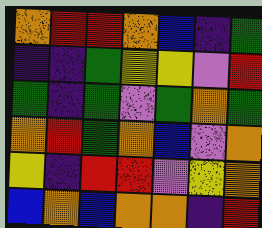[["orange", "red", "red", "orange", "blue", "indigo", "green"], ["indigo", "indigo", "green", "yellow", "yellow", "violet", "red"], ["green", "indigo", "green", "violet", "green", "orange", "green"], ["orange", "red", "green", "orange", "blue", "violet", "orange"], ["yellow", "indigo", "red", "red", "violet", "yellow", "orange"], ["blue", "orange", "blue", "orange", "orange", "indigo", "red"]]